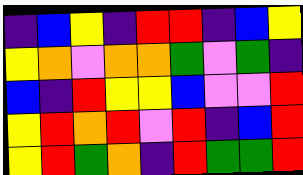[["indigo", "blue", "yellow", "indigo", "red", "red", "indigo", "blue", "yellow"], ["yellow", "orange", "violet", "orange", "orange", "green", "violet", "green", "indigo"], ["blue", "indigo", "red", "yellow", "yellow", "blue", "violet", "violet", "red"], ["yellow", "red", "orange", "red", "violet", "red", "indigo", "blue", "red"], ["yellow", "red", "green", "orange", "indigo", "red", "green", "green", "red"]]